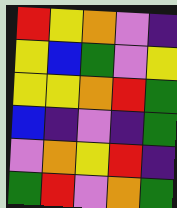[["red", "yellow", "orange", "violet", "indigo"], ["yellow", "blue", "green", "violet", "yellow"], ["yellow", "yellow", "orange", "red", "green"], ["blue", "indigo", "violet", "indigo", "green"], ["violet", "orange", "yellow", "red", "indigo"], ["green", "red", "violet", "orange", "green"]]